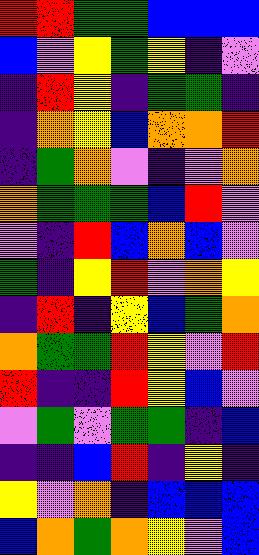[["red", "red", "green", "green", "blue", "blue", "blue"], ["blue", "violet", "yellow", "green", "yellow", "indigo", "violet"], ["indigo", "red", "yellow", "indigo", "green", "green", "indigo"], ["indigo", "orange", "yellow", "blue", "orange", "orange", "red"], ["indigo", "green", "orange", "violet", "indigo", "violet", "orange"], ["orange", "green", "green", "green", "blue", "red", "violet"], ["violet", "indigo", "red", "blue", "orange", "blue", "violet"], ["green", "indigo", "yellow", "red", "violet", "orange", "yellow"], ["indigo", "red", "indigo", "yellow", "blue", "green", "orange"], ["orange", "green", "green", "red", "yellow", "violet", "red"], ["red", "indigo", "indigo", "red", "yellow", "blue", "violet"], ["violet", "green", "violet", "green", "green", "indigo", "blue"], ["indigo", "indigo", "blue", "red", "indigo", "yellow", "indigo"], ["yellow", "violet", "orange", "indigo", "blue", "blue", "blue"], ["blue", "orange", "green", "orange", "yellow", "violet", "blue"]]